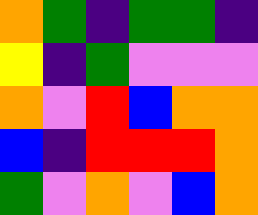[["orange", "green", "indigo", "green", "green", "indigo"], ["yellow", "indigo", "green", "violet", "violet", "violet"], ["orange", "violet", "red", "blue", "orange", "orange"], ["blue", "indigo", "red", "red", "red", "orange"], ["green", "violet", "orange", "violet", "blue", "orange"]]